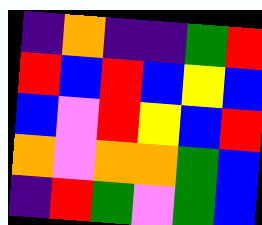[["indigo", "orange", "indigo", "indigo", "green", "red"], ["red", "blue", "red", "blue", "yellow", "blue"], ["blue", "violet", "red", "yellow", "blue", "red"], ["orange", "violet", "orange", "orange", "green", "blue"], ["indigo", "red", "green", "violet", "green", "blue"]]